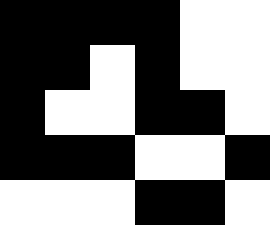[["black", "black", "black", "black", "white", "white"], ["black", "black", "white", "black", "white", "white"], ["black", "white", "white", "black", "black", "white"], ["black", "black", "black", "white", "white", "black"], ["white", "white", "white", "black", "black", "white"]]